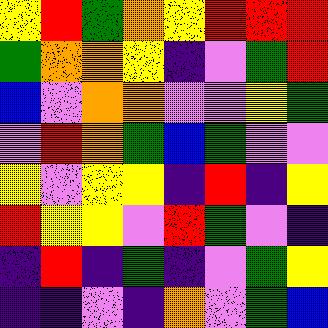[["yellow", "red", "green", "orange", "yellow", "red", "red", "red"], ["green", "orange", "orange", "yellow", "indigo", "violet", "green", "red"], ["blue", "violet", "orange", "orange", "violet", "violet", "yellow", "green"], ["violet", "red", "orange", "green", "blue", "green", "violet", "violet"], ["yellow", "violet", "yellow", "yellow", "indigo", "red", "indigo", "yellow"], ["red", "yellow", "yellow", "violet", "red", "green", "violet", "indigo"], ["indigo", "red", "indigo", "green", "indigo", "violet", "green", "yellow"], ["indigo", "indigo", "violet", "indigo", "orange", "violet", "green", "blue"]]